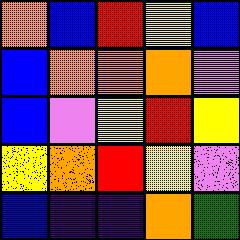[["orange", "blue", "red", "yellow", "blue"], ["blue", "orange", "orange", "orange", "violet"], ["blue", "violet", "yellow", "red", "yellow"], ["yellow", "orange", "red", "yellow", "violet"], ["blue", "indigo", "indigo", "orange", "green"]]